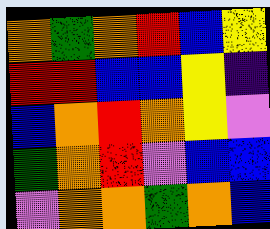[["orange", "green", "orange", "red", "blue", "yellow"], ["red", "red", "blue", "blue", "yellow", "indigo"], ["blue", "orange", "red", "orange", "yellow", "violet"], ["green", "orange", "red", "violet", "blue", "blue"], ["violet", "orange", "orange", "green", "orange", "blue"]]